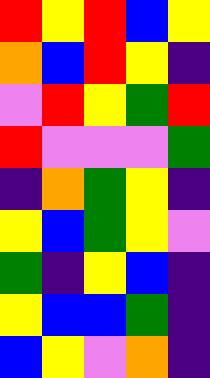[["red", "yellow", "red", "blue", "yellow"], ["orange", "blue", "red", "yellow", "indigo"], ["violet", "red", "yellow", "green", "red"], ["red", "violet", "violet", "violet", "green"], ["indigo", "orange", "green", "yellow", "indigo"], ["yellow", "blue", "green", "yellow", "violet"], ["green", "indigo", "yellow", "blue", "indigo"], ["yellow", "blue", "blue", "green", "indigo"], ["blue", "yellow", "violet", "orange", "indigo"]]